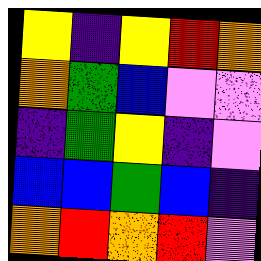[["yellow", "indigo", "yellow", "red", "orange"], ["orange", "green", "blue", "violet", "violet"], ["indigo", "green", "yellow", "indigo", "violet"], ["blue", "blue", "green", "blue", "indigo"], ["orange", "red", "orange", "red", "violet"]]